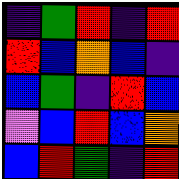[["indigo", "green", "red", "indigo", "red"], ["red", "blue", "orange", "blue", "indigo"], ["blue", "green", "indigo", "red", "blue"], ["violet", "blue", "red", "blue", "orange"], ["blue", "red", "green", "indigo", "red"]]